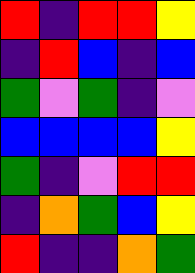[["red", "indigo", "red", "red", "yellow"], ["indigo", "red", "blue", "indigo", "blue"], ["green", "violet", "green", "indigo", "violet"], ["blue", "blue", "blue", "blue", "yellow"], ["green", "indigo", "violet", "red", "red"], ["indigo", "orange", "green", "blue", "yellow"], ["red", "indigo", "indigo", "orange", "green"]]